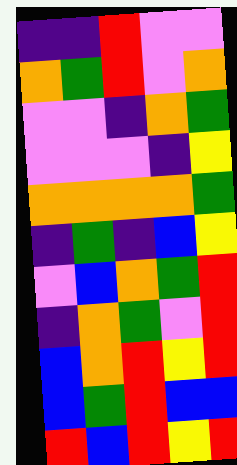[["indigo", "indigo", "red", "violet", "violet"], ["orange", "green", "red", "violet", "orange"], ["violet", "violet", "indigo", "orange", "green"], ["violet", "violet", "violet", "indigo", "yellow"], ["orange", "orange", "orange", "orange", "green"], ["indigo", "green", "indigo", "blue", "yellow"], ["violet", "blue", "orange", "green", "red"], ["indigo", "orange", "green", "violet", "red"], ["blue", "orange", "red", "yellow", "red"], ["blue", "green", "red", "blue", "blue"], ["red", "blue", "red", "yellow", "red"]]